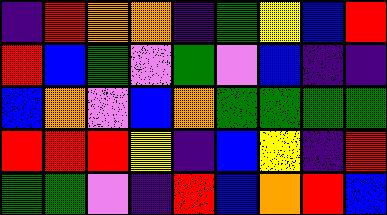[["indigo", "red", "orange", "orange", "indigo", "green", "yellow", "blue", "red"], ["red", "blue", "green", "violet", "green", "violet", "blue", "indigo", "indigo"], ["blue", "orange", "violet", "blue", "orange", "green", "green", "green", "green"], ["red", "red", "red", "yellow", "indigo", "blue", "yellow", "indigo", "red"], ["green", "green", "violet", "indigo", "red", "blue", "orange", "red", "blue"]]